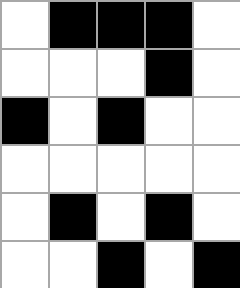[["white", "black", "black", "black", "white"], ["white", "white", "white", "black", "white"], ["black", "white", "black", "white", "white"], ["white", "white", "white", "white", "white"], ["white", "black", "white", "black", "white"], ["white", "white", "black", "white", "black"]]